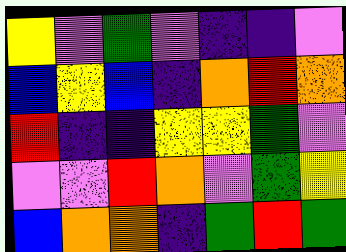[["yellow", "violet", "green", "violet", "indigo", "indigo", "violet"], ["blue", "yellow", "blue", "indigo", "orange", "red", "orange"], ["red", "indigo", "indigo", "yellow", "yellow", "green", "violet"], ["violet", "violet", "red", "orange", "violet", "green", "yellow"], ["blue", "orange", "orange", "indigo", "green", "red", "green"]]